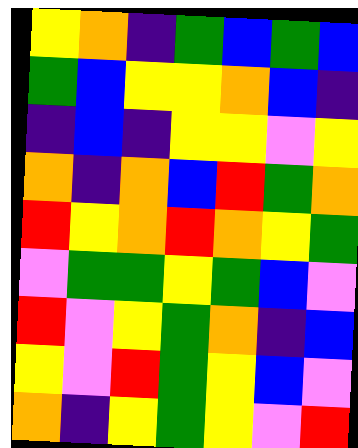[["yellow", "orange", "indigo", "green", "blue", "green", "blue"], ["green", "blue", "yellow", "yellow", "orange", "blue", "indigo"], ["indigo", "blue", "indigo", "yellow", "yellow", "violet", "yellow"], ["orange", "indigo", "orange", "blue", "red", "green", "orange"], ["red", "yellow", "orange", "red", "orange", "yellow", "green"], ["violet", "green", "green", "yellow", "green", "blue", "violet"], ["red", "violet", "yellow", "green", "orange", "indigo", "blue"], ["yellow", "violet", "red", "green", "yellow", "blue", "violet"], ["orange", "indigo", "yellow", "green", "yellow", "violet", "red"]]